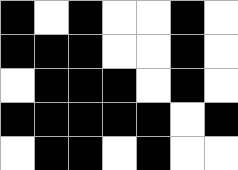[["black", "white", "black", "white", "white", "black", "white"], ["black", "black", "black", "white", "white", "black", "white"], ["white", "black", "black", "black", "white", "black", "white"], ["black", "black", "black", "black", "black", "white", "black"], ["white", "black", "black", "white", "black", "white", "white"]]